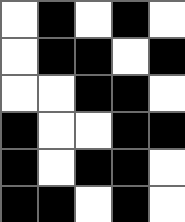[["white", "black", "white", "black", "white"], ["white", "black", "black", "white", "black"], ["white", "white", "black", "black", "white"], ["black", "white", "white", "black", "black"], ["black", "white", "black", "black", "white"], ["black", "black", "white", "black", "white"]]